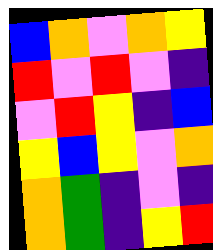[["blue", "orange", "violet", "orange", "yellow"], ["red", "violet", "red", "violet", "indigo"], ["violet", "red", "yellow", "indigo", "blue"], ["yellow", "blue", "yellow", "violet", "orange"], ["orange", "green", "indigo", "violet", "indigo"], ["orange", "green", "indigo", "yellow", "red"]]